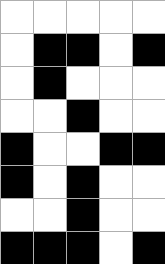[["white", "white", "white", "white", "white"], ["white", "black", "black", "white", "black"], ["white", "black", "white", "white", "white"], ["white", "white", "black", "white", "white"], ["black", "white", "white", "black", "black"], ["black", "white", "black", "white", "white"], ["white", "white", "black", "white", "white"], ["black", "black", "black", "white", "black"]]